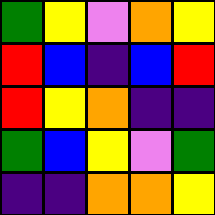[["green", "yellow", "violet", "orange", "yellow"], ["red", "blue", "indigo", "blue", "red"], ["red", "yellow", "orange", "indigo", "indigo"], ["green", "blue", "yellow", "violet", "green"], ["indigo", "indigo", "orange", "orange", "yellow"]]